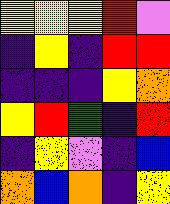[["yellow", "yellow", "yellow", "red", "violet"], ["indigo", "yellow", "indigo", "red", "red"], ["indigo", "indigo", "indigo", "yellow", "orange"], ["yellow", "red", "green", "indigo", "red"], ["indigo", "yellow", "violet", "indigo", "blue"], ["orange", "blue", "orange", "indigo", "yellow"]]